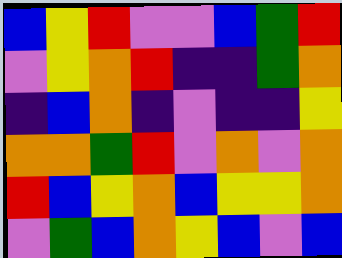[["blue", "yellow", "red", "violet", "violet", "blue", "green", "red"], ["violet", "yellow", "orange", "red", "indigo", "indigo", "green", "orange"], ["indigo", "blue", "orange", "indigo", "violet", "indigo", "indigo", "yellow"], ["orange", "orange", "green", "red", "violet", "orange", "violet", "orange"], ["red", "blue", "yellow", "orange", "blue", "yellow", "yellow", "orange"], ["violet", "green", "blue", "orange", "yellow", "blue", "violet", "blue"]]